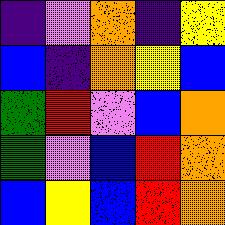[["indigo", "violet", "orange", "indigo", "yellow"], ["blue", "indigo", "orange", "yellow", "blue"], ["green", "red", "violet", "blue", "orange"], ["green", "violet", "blue", "red", "orange"], ["blue", "yellow", "blue", "red", "orange"]]